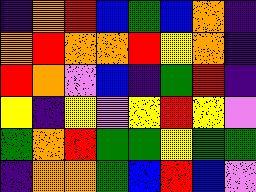[["indigo", "orange", "red", "blue", "green", "blue", "orange", "indigo"], ["orange", "red", "orange", "orange", "red", "yellow", "orange", "indigo"], ["red", "orange", "violet", "blue", "indigo", "green", "red", "indigo"], ["yellow", "indigo", "yellow", "violet", "yellow", "red", "yellow", "violet"], ["green", "orange", "red", "green", "green", "yellow", "green", "green"], ["indigo", "orange", "orange", "green", "blue", "red", "blue", "violet"]]